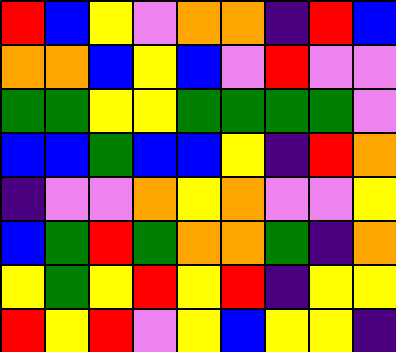[["red", "blue", "yellow", "violet", "orange", "orange", "indigo", "red", "blue"], ["orange", "orange", "blue", "yellow", "blue", "violet", "red", "violet", "violet"], ["green", "green", "yellow", "yellow", "green", "green", "green", "green", "violet"], ["blue", "blue", "green", "blue", "blue", "yellow", "indigo", "red", "orange"], ["indigo", "violet", "violet", "orange", "yellow", "orange", "violet", "violet", "yellow"], ["blue", "green", "red", "green", "orange", "orange", "green", "indigo", "orange"], ["yellow", "green", "yellow", "red", "yellow", "red", "indigo", "yellow", "yellow"], ["red", "yellow", "red", "violet", "yellow", "blue", "yellow", "yellow", "indigo"]]